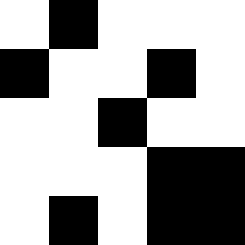[["white", "black", "white", "white", "white"], ["black", "white", "white", "black", "white"], ["white", "white", "black", "white", "white"], ["white", "white", "white", "black", "black"], ["white", "black", "white", "black", "black"]]